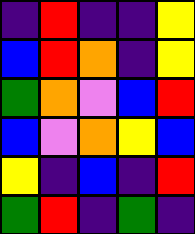[["indigo", "red", "indigo", "indigo", "yellow"], ["blue", "red", "orange", "indigo", "yellow"], ["green", "orange", "violet", "blue", "red"], ["blue", "violet", "orange", "yellow", "blue"], ["yellow", "indigo", "blue", "indigo", "red"], ["green", "red", "indigo", "green", "indigo"]]